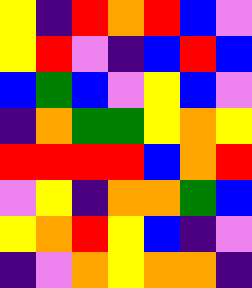[["yellow", "indigo", "red", "orange", "red", "blue", "violet"], ["yellow", "red", "violet", "indigo", "blue", "red", "blue"], ["blue", "green", "blue", "violet", "yellow", "blue", "violet"], ["indigo", "orange", "green", "green", "yellow", "orange", "yellow"], ["red", "red", "red", "red", "blue", "orange", "red"], ["violet", "yellow", "indigo", "orange", "orange", "green", "blue"], ["yellow", "orange", "red", "yellow", "blue", "indigo", "violet"], ["indigo", "violet", "orange", "yellow", "orange", "orange", "indigo"]]